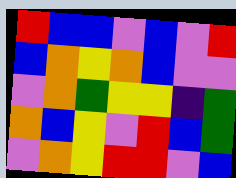[["red", "blue", "blue", "violet", "blue", "violet", "red"], ["blue", "orange", "yellow", "orange", "blue", "violet", "violet"], ["violet", "orange", "green", "yellow", "yellow", "indigo", "green"], ["orange", "blue", "yellow", "violet", "red", "blue", "green"], ["violet", "orange", "yellow", "red", "red", "violet", "blue"]]